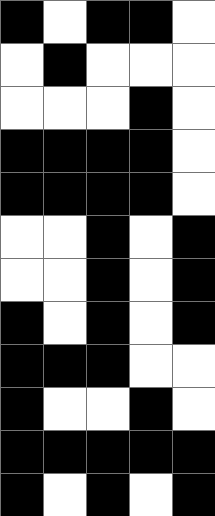[["black", "white", "black", "black", "white"], ["white", "black", "white", "white", "white"], ["white", "white", "white", "black", "white"], ["black", "black", "black", "black", "white"], ["black", "black", "black", "black", "white"], ["white", "white", "black", "white", "black"], ["white", "white", "black", "white", "black"], ["black", "white", "black", "white", "black"], ["black", "black", "black", "white", "white"], ["black", "white", "white", "black", "white"], ["black", "black", "black", "black", "black"], ["black", "white", "black", "white", "black"]]